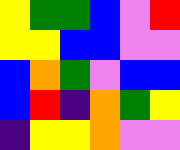[["yellow", "green", "green", "blue", "violet", "red"], ["yellow", "yellow", "blue", "blue", "violet", "violet"], ["blue", "orange", "green", "violet", "blue", "blue"], ["blue", "red", "indigo", "orange", "green", "yellow"], ["indigo", "yellow", "yellow", "orange", "violet", "violet"]]